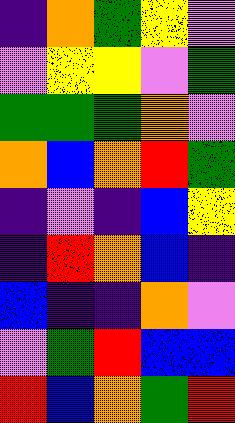[["indigo", "orange", "green", "yellow", "violet"], ["violet", "yellow", "yellow", "violet", "green"], ["green", "green", "green", "orange", "violet"], ["orange", "blue", "orange", "red", "green"], ["indigo", "violet", "indigo", "blue", "yellow"], ["indigo", "red", "orange", "blue", "indigo"], ["blue", "indigo", "indigo", "orange", "violet"], ["violet", "green", "red", "blue", "blue"], ["red", "blue", "orange", "green", "red"]]